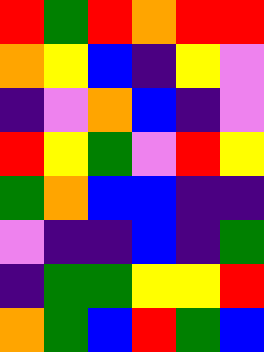[["red", "green", "red", "orange", "red", "red"], ["orange", "yellow", "blue", "indigo", "yellow", "violet"], ["indigo", "violet", "orange", "blue", "indigo", "violet"], ["red", "yellow", "green", "violet", "red", "yellow"], ["green", "orange", "blue", "blue", "indigo", "indigo"], ["violet", "indigo", "indigo", "blue", "indigo", "green"], ["indigo", "green", "green", "yellow", "yellow", "red"], ["orange", "green", "blue", "red", "green", "blue"]]